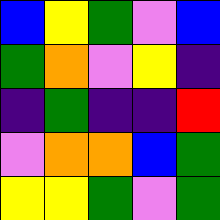[["blue", "yellow", "green", "violet", "blue"], ["green", "orange", "violet", "yellow", "indigo"], ["indigo", "green", "indigo", "indigo", "red"], ["violet", "orange", "orange", "blue", "green"], ["yellow", "yellow", "green", "violet", "green"]]